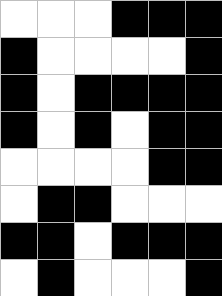[["white", "white", "white", "black", "black", "black"], ["black", "white", "white", "white", "white", "black"], ["black", "white", "black", "black", "black", "black"], ["black", "white", "black", "white", "black", "black"], ["white", "white", "white", "white", "black", "black"], ["white", "black", "black", "white", "white", "white"], ["black", "black", "white", "black", "black", "black"], ["white", "black", "white", "white", "white", "black"]]